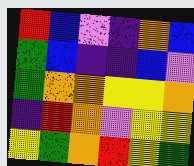[["red", "blue", "violet", "indigo", "orange", "blue"], ["green", "blue", "indigo", "indigo", "blue", "violet"], ["green", "orange", "orange", "yellow", "yellow", "orange"], ["indigo", "red", "orange", "violet", "yellow", "yellow"], ["yellow", "green", "orange", "red", "yellow", "green"]]